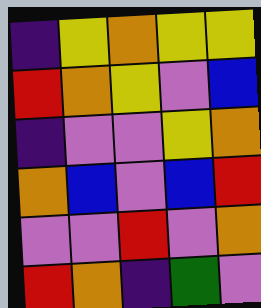[["indigo", "yellow", "orange", "yellow", "yellow"], ["red", "orange", "yellow", "violet", "blue"], ["indigo", "violet", "violet", "yellow", "orange"], ["orange", "blue", "violet", "blue", "red"], ["violet", "violet", "red", "violet", "orange"], ["red", "orange", "indigo", "green", "violet"]]